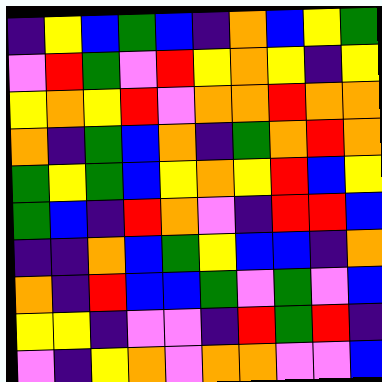[["indigo", "yellow", "blue", "green", "blue", "indigo", "orange", "blue", "yellow", "green"], ["violet", "red", "green", "violet", "red", "yellow", "orange", "yellow", "indigo", "yellow"], ["yellow", "orange", "yellow", "red", "violet", "orange", "orange", "red", "orange", "orange"], ["orange", "indigo", "green", "blue", "orange", "indigo", "green", "orange", "red", "orange"], ["green", "yellow", "green", "blue", "yellow", "orange", "yellow", "red", "blue", "yellow"], ["green", "blue", "indigo", "red", "orange", "violet", "indigo", "red", "red", "blue"], ["indigo", "indigo", "orange", "blue", "green", "yellow", "blue", "blue", "indigo", "orange"], ["orange", "indigo", "red", "blue", "blue", "green", "violet", "green", "violet", "blue"], ["yellow", "yellow", "indigo", "violet", "violet", "indigo", "red", "green", "red", "indigo"], ["violet", "indigo", "yellow", "orange", "violet", "orange", "orange", "violet", "violet", "blue"]]